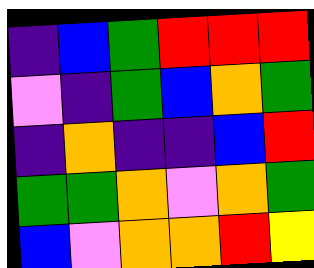[["indigo", "blue", "green", "red", "red", "red"], ["violet", "indigo", "green", "blue", "orange", "green"], ["indigo", "orange", "indigo", "indigo", "blue", "red"], ["green", "green", "orange", "violet", "orange", "green"], ["blue", "violet", "orange", "orange", "red", "yellow"]]